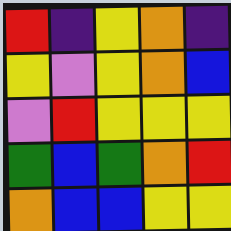[["red", "indigo", "yellow", "orange", "indigo"], ["yellow", "violet", "yellow", "orange", "blue"], ["violet", "red", "yellow", "yellow", "yellow"], ["green", "blue", "green", "orange", "red"], ["orange", "blue", "blue", "yellow", "yellow"]]